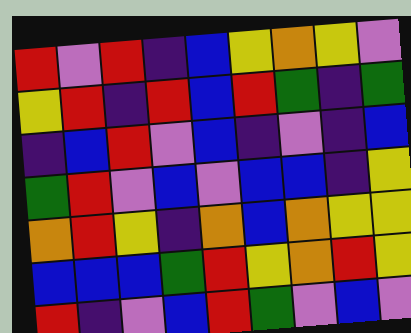[["red", "violet", "red", "indigo", "blue", "yellow", "orange", "yellow", "violet"], ["yellow", "red", "indigo", "red", "blue", "red", "green", "indigo", "green"], ["indigo", "blue", "red", "violet", "blue", "indigo", "violet", "indigo", "blue"], ["green", "red", "violet", "blue", "violet", "blue", "blue", "indigo", "yellow"], ["orange", "red", "yellow", "indigo", "orange", "blue", "orange", "yellow", "yellow"], ["blue", "blue", "blue", "green", "red", "yellow", "orange", "red", "yellow"], ["red", "indigo", "violet", "blue", "red", "green", "violet", "blue", "violet"]]